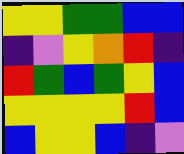[["yellow", "yellow", "green", "green", "blue", "blue"], ["indigo", "violet", "yellow", "orange", "red", "indigo"], ["red", "green", "blue", "green", "yellow", "blue"], ["yellow", "yellow", "yellow", "yellow", "red", "blue"], ["blue", "yellow", "yellow", "blue", "indigo", "violet"]]